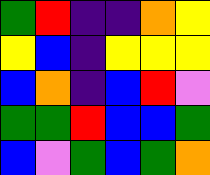[["green", "red", "indigo", "indigo", "orange", "yellow"], ["yellow", "blue", "indigo", "yellow", "yellow", "yellow"], ["blue", "orange", "indigo", "blue", "red", "violet"], ["green", "green", "red", "blue", "blue", "green"], ["blue", "violet", "green", "blue", "green", "orange"]]